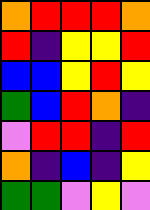[["orange", "red", "red", "red", "orange"], ["red", "indigo", "yellow", "yellow", "red"], ["blue", "blue", "yellow", "red", "yellow"], ["green", "blue", "red", "orange", "indigo"], ["violet", "red", "red", "indigo", "red"], ["orange", "indigo", "blue", "indigo", "yellow"], ["green", "green", "violet", "yellow", "violet"]]